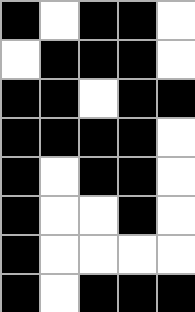[["black", "white", "black", "black", "white"], ["white", "black", "black", "black", "white"], ["black", "black", "white", "black", "black"], ["black", "black", "black", "black", "white"], ["black", "white", "black", "black", "white"], ["black", "white", "white", "black", "white"], ["black", "white", "white", "white", "white"], ["black", "white", "black", "black", "black"]]